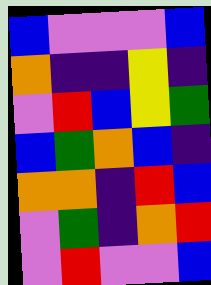[["blue", "violet", "violet", "violet", "blue"], ["orange", "indigo", "indigo", "yellow", "indigo"], ["violet", "red", "blue", "yellow", "green"], ["blue", "green", "orange", "blue", "indigo"], ["orange", "orange", "indigo", "red", "blue"], ["violet", "green", "indigo", "orange", "red"], ["violet", "red", "violet", "violet", "blue"]]